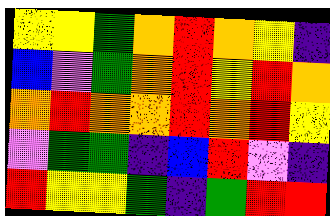[["yellow", "yellow", "green", "orange", "red", "orange", "yellow", "indigo"], ["blue", "violet", "green", "orange", "red", "yellow", "red", "orange"], ["orange", "red", "orange", "orange", "red", "orange", "red", "yellow"], ["violet", "green", "green", "indigo", "blue", "red", "violet", "indigo"], ["red", "yellow", "yellow", "green", "indigo", "green", "red", "red"]]